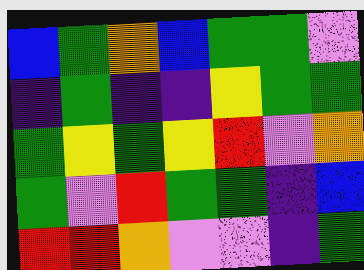[["blue", "green", "orange", "blue", "green", "green", "violet"], ["indigo", "green", "indigo", "indigo", "yellow", "green", "green"], ["green", "yellow", "green", "yellow", "red", "violet", "orange"], ["green", "violet", "red", "green", "green", "indigo", "blue"], ["red", "red", "orange", "violet", "violet", "indigo", "green"]]